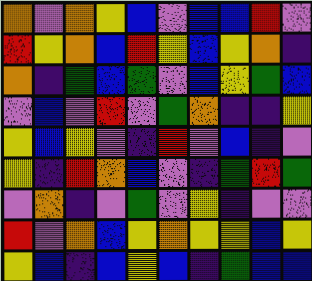[["orange", "violet", "orange", "yellow", "blue", "violet", "blue", "blue", "red", "violet"], ["red", "yellow", "orange", "blue", "red", "yellow", "blue", "yellow", "orange", "indigo"], ["orange", "indigo", "green", "blue", "green", "violet", "blue", "yellow", "green", "blue"], ["violet", "blue", "violet", "red", "violet", "green", "orange", "indigo", "indigo", "yellow"], ["yellow", "blue", "yellow", "violet", "indigo", "red", "violet", "blue", "indigo", "violet"], ["yellow", "indigo", "red", "orange", "blue", "violet", "indigo", "green", "red", "green"], ["violet", "orange", "indigo", "violet", "green", "violet", "yellow", "indigo", "violet", "violet"], ["red", "violet", "orange", "blue", "yellow", "orange", "yellow", "yellow", "blue", "yellow"], ["yellow", "blue", "indigo", "blue", "yellow", "blue", "indigo", "green", "blue", "blue"]]